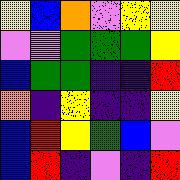[["yellow", "blue", "orange", "violet", "yellow", "yellow"], ["violet", "violet", "green", "green", "green", "yellow"], ["blue", "green", "green", "indigo", "indigo", "red"], ["orange", "indigo", "yellow", "indigo", "indigo", "yellow"], ["blue", "red", "yellow", "green", "blue", "violet"], ["blue", "red", "indigo", "violet", "indigo", "red"]]